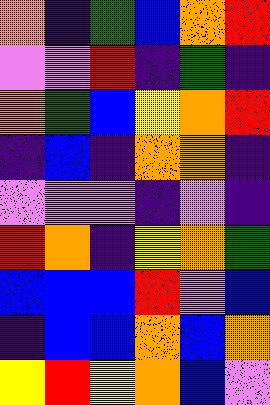[["orange", "indigo", "green", "blue", "orange", "red"], ["violet", "violet", "red", "indigo", "green", "indigo"], ["orange", "green", "blue", "yellow", "orange", "red"], ["indigo", "blue", "indigo", "orange", "orange", "indigo"], ["violet", "violet", "violet", "indigo", "violet", "indigo"], ["red", "orange", "indigo", "yellow", "orange", "green"], ["blue", "blue", "blue", "red", "violet", "blue"], ["indigo", "blue", "blue", "orange", "blue", "orange"], ["yellow", "red", "yellow", "orange", "blue", "violet"]]